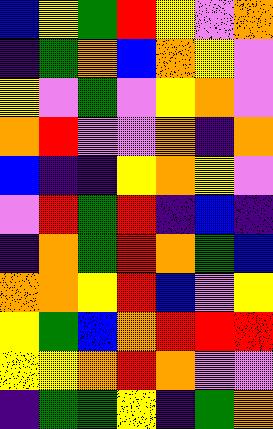[["blue", "yellow", "green", "red", "yellow", "violet", "orange"], ["indigo", "green", "orange", "blue", "orange", "yellow", "violet"], ["yellow", "violet", "green", "violet", "yellow", "orange", "violet"], ["orange", "red", "violet", "violet", "orange", "indigo", "orange"], ["blue", "indigo", "indigo", "yellow", "orange", "yellow", "violet"], ["violet", "red", "green", "red", "indigo", "blue", "indigo"], ["indigo", "orange", "green", "red", "orange", "green", "blue"], ["orange", "orange", "yellow", "red", "blue", "violet", "yellow"], ["yellow", "green", "blue", "orange", "red", "red", "red"], ["yellow", "yellow", "orange", "red", "orange", "violet", "violet"], ["indigo", "green", "green", "yellow", "indigo", "green", "orange"]]